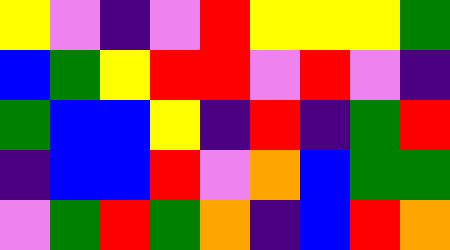[["yellow", "violet", "indigo", "violet", "red", "yellow", "yellow", "yellow", "green"], ["blue", "green", "yellow", "red", "red", "violet", "red", "violet", "indigo"], ["green", "blue", "blue", "yellow", "indigo", "red", "indigo", "green", "red"], ["indigo", "blue", "blue", "red", "violet", "orange", "blue", "green", "green"], ["violet", "green", "red", "green", "orange", "indigo", "blue", "red", "orange"]]